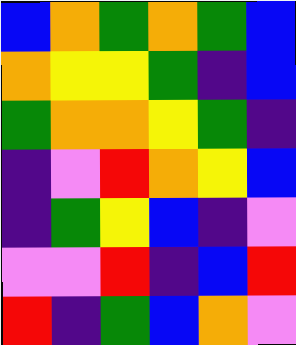[["blue", "orange", "green", "orange", "green", "blue"], ["orange", "yellow", "yellow", "green", "indigo", "blue"], ["green", "orange", "orange", "yellow", "green", "indigo"], ["indigo", "violet", "red", "orange", "yellow", "blue"], ["indigo", "green", "yellow", "blue", "indigo", "violet"], ["violet", "violet", "red", "indigo", "blue", "red"], ["red", "indigo", "green", "blue", "orange", "violet"]]